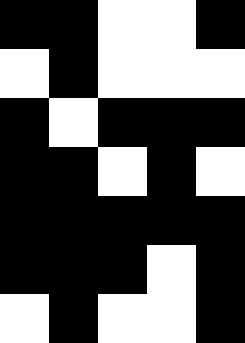[["black", "black", "white", "white", "black"], ["white", "black", "white", "white", "white"], ["black", "white", "black", "black", "black"], ["black", "black", "white", "black", "white"], ["black", "black", "black", "black", "black"], ["black", "black", "black", "white", "black"], ["white", "black", "white", "white", "black"]]